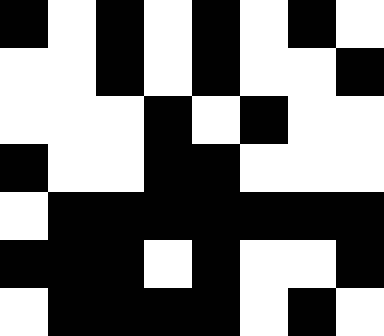[["black", "white", "black", "white", "black", "white", "black", "white"], ["white", "white", "black", "white", "black", "white", "white", "black"], ["white", "white", "white", "black", "white", "black", "white", "white"], ["black", "white", "white", "black", "black", "white", "white", "white"], ["white", "black", "black", "black", "black", "black", "black", "black"], ["black", "black", "black", "white", "black", "white", "white", "black"], ["white", "black", "black", "black", "black", "white", "black", "white"]]